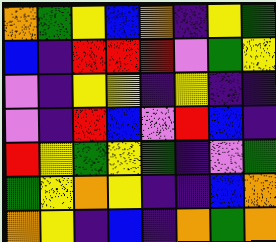[["orange", "green", "yellow", "blue", "orange", "indigo", "yellow", "green"], ["blue", "indigo", "red", "red", "red", "violet", "green", "yellow"], ["violet", "indigo", "yellow", "yellow", "indigo", "yellow", "indigo", "indigo"], ["violet", "indigo", "red", "blue", "violet", "red", "blue", "indigo"], ["red", "yellow", "green", "yellow", "green", "indigo", "violet", "green"], ["green", "yellow", "orange", "yellow", "indigo", "indigo", "blue", "orange"], ["orange", "yellow", "indigo", "blue", "indigo", "orange", "green", "orange"]]